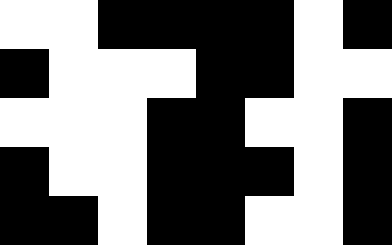[["white", "white", "black", "black", "black", "black", "white", "black"], ["black", "white", "white", "white", "black", "black", "white", "white"], ["white", "white", "white", "black", "black", "white", "white", "black"], ["black", "white", "white", "black", "black", "black", "white", "black"], ["black", "black", "white", "black", "black", "white", "white", "black"]]